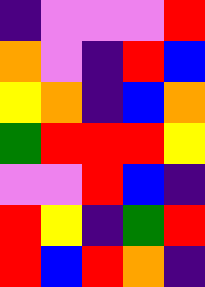[["indigo", "violet", "violet", "violet", "red"], ["orange", "violet", "indigo", "red", "blue"], ["yellow", "orange", "indigo", "blue", "orange"], ["green", "red", "red", "red", "yellow"], ["violet", "violet", "red", "blue", "indigo"], ["red", "yellow", "indigo", "green", "red"], ["red", "blue", "red", "orange", "indigo"]]